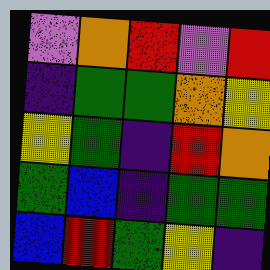[["violet", "orange", "red", "violet", "red"], ["indigo", "green", "green", "orange", "yellow"], ["yellow", "green", "indigo", "red", "orange"], ["green", "blue", "indigo", "green", "green"], ["blue", "red", "green", "yellow", "indigo"]]